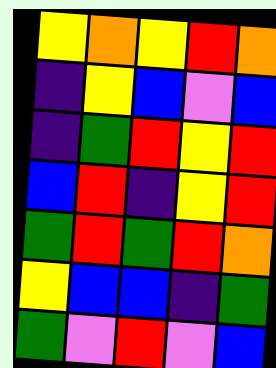[["yellow", "orange", "yellow", "red", "orange"], ["indigo", "yellow", "blue", "violet", "blue"], ["indigo", "green", "red", "yellow", "red"], ["blue", "red", "indigo", "yellow", "red"], ["green", "red", "green", "red", "orange"], ["yellow", "blue", "blue", "indigo", "green"], ["green", "violet", "red", "violet", "blue"]]